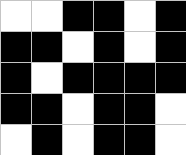[["white", "white", "black", "black", "white", "black"], ["black", "black", "white", "black", "white", "black"], ["black", "white", "black", "black", "black", "black"], ["black", "black", "white", "black", "black", "white"], ["white", "black", "white", "black", "black", "white"]]